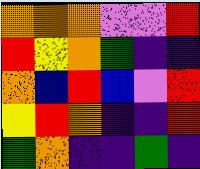[["orange", "orange", "orange", "violet", "violet", "red"], ["red", "yellow", "orange", "green", "indigo", "indigo"], ["orange", "blue", "red", "blue", "violet", "red"], ["yellow", "red", "orange", "indigo", "indigo", "red"], ["green", "orange", "indigo", "indigo", "green", "indigo"]]